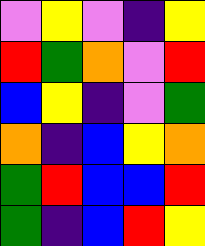[["violet", "yellow", "violet", "indigo", "yellow"], ["red", "green", "orange", "violet", "red"], ["blue", "yellow", "indigo", "violet", "green"], ["orange", "indigo", "blue", "yellow", "orange"], ["green", "red", "blue", "blue", "red"], ["green", "indigo", "blue", "red", "yellow"]]